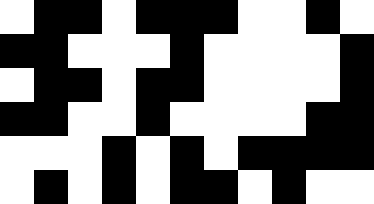[["white", "black", "black", "white", "black", "black", "black", "white", "white", "black", "white"], ["black", "black", "white", "white", "white", "black", "white", "white", "white", "white", "black"], ["white", "black", "black", "white", "black", "black", "white", "white", "white", "white", "black"], ["black", "black", "white", "white", "black", "white", "white", "white", "white", "black", "black"], ["white", "white", "white", "black", "white", "black", "white", "black", "black", "black", "black"], ["white", "black", "white", "black", "white", "black", "black", "white", "black", "white", "white"]]